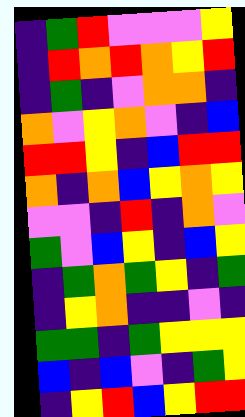[["indigo", "green", "red", "violet", "violet", "violet", "yellow"], ["indigo", "red", "orange", "red", "orange", "yellow", "red"], ["indigo", "green", "indigo", "violet", "orange", "orange", "indigo"], ["orange", "violet", "yellow", "orange", "violet", "indigo", "blue"], ["red", "red", "yellow", "indigo", "blue", "red", "red"], ["orange", "indigo", "orange", "blue", "yellow", "orange", "yellow"], ["violet", "violet", "indigo", "red", "indigo", "orange", "violet"], ["green", "violet", "blue", "yellow", "indigo", "blue", "yellow"], ["indigo", "green", "orange", "green", "yellow", "indigo", "green"], ["indigo", "yellow", "orange", "indigo", "indigo", "violet", "indigo"], ["green", "green", "indigo", "green", "yellow", "yellow", "yellow"], ["blue", "indigo", "blue", "violet", "indigo", "green", "yellow"], ["indigo", "yellow", "red", "blue", "yellow", "red", "red"]]